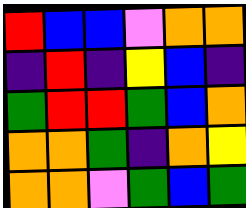[["red", "blue", "blue", "violet", "orange", "orange"], ["indigo", "red", "indigo", "yellow", "blue", "indigo"], ["green", "red", "red", "green", "blue", "orange"], ["orange", "orange", "green", "indigo", "orange", "yellow"], ["orange", "orange", "violet", "green", "blue", "green"]]